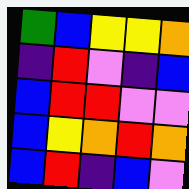[["green", "blue", "yellow", "yellow", "orange"], ["indigo", "red", "violet", "indigo", "blue"], ["blue", "red", "red", "violet", "violet"], ["blue", "yellow", "orange", "red", "orange"], ["blue", "red", "indigo", "blue", "violet"]]